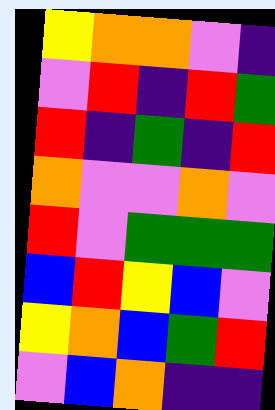[["yellow", "orange", "orange", "violet", "indigo"], ["violet", "red", "indigo", "red", "green"], ["red", "indigo", "green", "indigo", "red"], ["orange", "violet", "violet", "orange", "violet"], ["red", "violet", "green", "green", "green"], ["blue", "red", "yellow", "blue", "violet"], ["yellow", "orange", "blue", "green", "red"], ["violet", "blue", "orange", "indigo", "indigo"]]